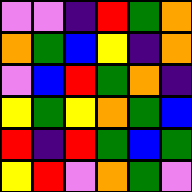[["violet", "violet", "indigo", "red", "green", "orange"], ["orange", "green", "blue", "yellow", "indigo", "orange"], ["violet", "blue", "red", "green", "orange", "indigo"], ["yellow", "green", "yellow", "orange", "green", "blue"], ["red", "indigo", "red", "green", "blue", "green"], ["yellow", "red", "violet", "orange", "green", "violet"]]